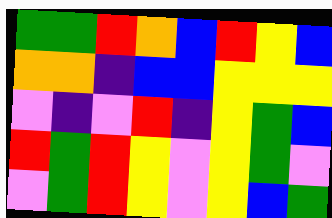[["green", "green", "red", "orange", "blue", "red", "yellow", "blue"], ["orange", "orange", "indigo", "blue", "blue", "yellow", "yellow", "yellow"], ["violet", "indigo", "violet", "red", "indigo", "yellow", "green", "blue"], ["red", "green", "red", "yellow", "violet", "yellow", "green", "violet"], ["violet", "green", "red", "yellow", "violet", "yellow", "blue", "green"]]